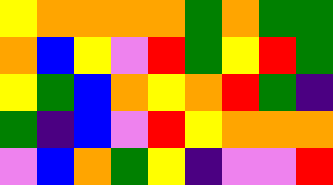[["yellow", "orange", "orange", "orange", "orange", "green", "orange", "green", "green"], ["orange", "blue", "yellow", "violet", "red", "green", "yellow", "red", "green"], ["yellow", "green", "blue", "orange", "yellow", "orange", "red", "green", "indigo"], ["green", "indigo", "blue", "violet", "red", "yellow", "orange", "orange", "orange"], ["violet", "blue", "orange", "green", "yellow", "indigo", "violet", "violet", "red"]]